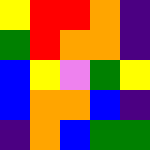[["yellow", "red", "red", "orange", "indigo"], ["green", "red", "orange", "orange", "indigo"], ["blue", "yellow", "violet", "green", "yellow"], ["blue", "orange", "orange", "blue", "indigo"], ["indigo", "orange", "blue", "green", "green"]]